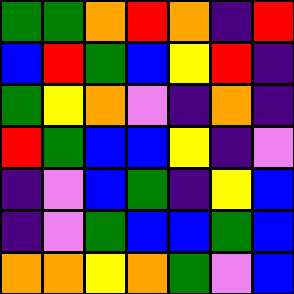[["green", "green", "orange", "red", "orange", "indigo", "red"], ["blue", "red", "green", "blue", "yellow", "red", "indigo"], ["green", "yellow", "orange", "violet", "indigo", "orange", "indigo"], ["red", "green", "blue", "blue", "yellow", "indigo", "violet"], ["indigo", "violet", "blue", "green", "indigo", "yellow", "blue"], ["indigo", "violet", "green", "blue", "blue", "green", "blue"], ["orange", "orange", "yellow", "orange", "green", "violet", "blue"]]